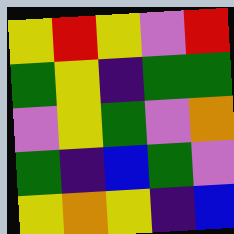[["yellow", "red", "yellow", "violet", "red"], ["green", "yellow", "indigo", "green", "green"], ["violet", "yellow", "green", "violet", "orange"], ["green", "indigo", "blue", "green", "violet"], ["yellow", "orange", "yellow", "indigo", "blue"]]